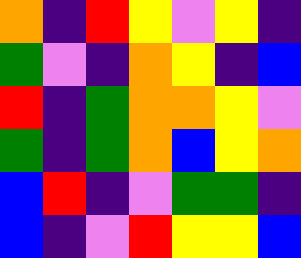[["orange", "indigo", "red", "yellow", "violet", "yellow", "indigo"], ["green", "violet", "indigo", "orange", "yellow", "indigo", "blue"], ["red", "indigo", "green", "orange", "orange", "yellow", "violet"], ["green", "indigo", "green", "orange", "blue", "yellow", "orange"], ["blue", "red", "indigo", "violet", "green", "green", "indigo"], ["blue", "indigo", "violet", "red", "yellow", "yellow", "blue"]]